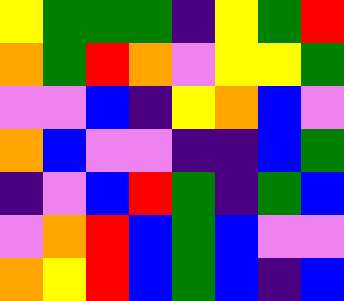[["yellow", "green", "green", "green", "indigo", "yellow", "green", "red"], ["orange", "green", "red", "orange", "violet", "yellow", "yellow", "green"], ["violet", "violet", "blue", "indigo", "yellow", "orange", "blue", "violet"], ["orange", "blue", "violet", "violet", "indigo", "indigo", "blue", "green"], ["indigo", "violet", "blue", "red", "green", "indigo", "green", "blue"], ["violet", "orange", "red", "blue", "green", "blue", "violet", "violet"], ["orange", "yellow", "red", "blue", "green", "blue", "indigo", "blue"]]